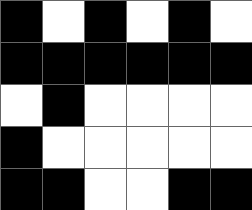[["black", "white", "black", "white", "black", "white"], ["black", "black", "black", "black", "black", "black"], ["white", "black", "white", "white", "white", "white"], ["black", "white", "white", "white", "white", "white"], ["black", "black", "white", "white", "black", "black"]]